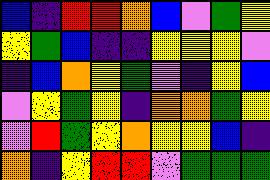[["blue", "indigo", "red", "red", "orange", "blue", "violet", "green", "yellow"], ["yellow", "green", "blue", "indigo", "indigo", "yellow", "yellow", "yellow", "violet"], ["indigo", "blue", "orange", "yellow", "green", "violet", "indigo", "yellow", "blue"], ["violet", "yellow", "green", "yellow", "indigo", "orange", "orange", "green", "yellow"], ["violet", "red", "green", "yellow", "orange", "yellow", "yellow", "blue", "indigo"], ["orange", "indigo", "yellow", "red", "red", "violet", "green", "green", "green"]]